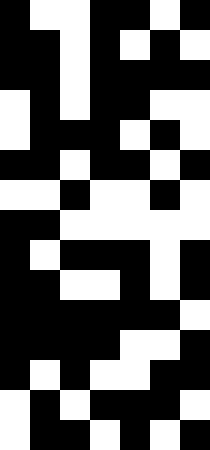[["black", "white", "white", "black", "black", "white", "black"], ["black", "black", "white", "black", "white", "black", "white"], ["black", "black", "white", "black", "black", "black", "black"], ["white", "black", "white", "black", "black", "white", "white"], ["white", "black", "black", "black", "white", "black", "white"], ["black", "black", "white", "black", "black", "white", "black"], ["white", "white", "black", "white", "white", "black", "white"], ["black", "black", "white", "white", "white", "white", "white"], ["black", "white", "black", "black", "black", "white", "black"], ["black", "black", "white", "white", "black", "white", "black"], ["black", "black", "black", "black", "black", "black", "white"], ["black", "black", "black", "black", "white", "white", "black"], ["black", "white", "black", "white", "white", "black", "black"], ["white", "black", "white", "black", "black", "black", "white"], ["white", "black", "black", "white", "black", "white", "black"]]